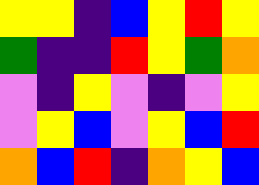[["yellow", "yellow", "indigo", "blue", "yellow", "red", "yellow"], ["green", "indigo", "indigo", "red", "yellow", "green", "orange"], ["violet", "indigo", "yellow", "violet", "indigo", "violet", "yellow"], ["violet", "yellow", "blue", "violet", "yellow", "blue", "red"], ["orange", "blue", "red", "indigo", "orange", "yellow", "blue"]]